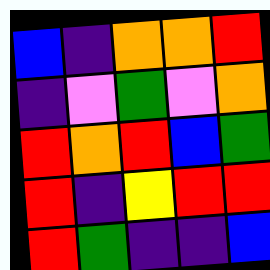[["blue", "indigo", "orange", "orange", "red"], ["indigo", "violet", "green", "violet", "orange"], ["red", "orange", "red", "blue", "green"], ["red", "indigo", "yellow", "red", "red"], ["red", "green", "indigo", "indigo", "blue"]]